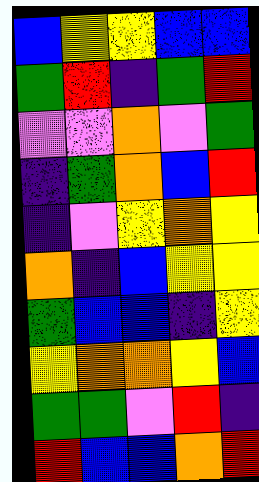[["blue", "yellow", "yellow", "blue", "blue"], ["green", "red", "indigo", "green", "red"], ["violet", "violet", "orange", "violet", "green"], ["indigo", "green", "orange", "blue", "red"], ["indigo", "violet", "yellow", "orange", "yellow"], ["orange", "indigo", "blue", "yellow", "yellow"], ["green", "blue", "blue", "indigo", "yellow"], ["yellow", "orange", "orange", "yellow", "blue"], ["green", "green", "violet", "red", "indigo"], ["red", "blue", "blue", "orange", "red"]]